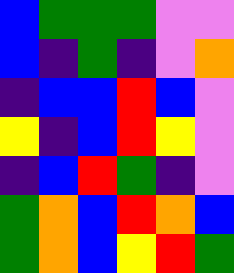[["blue", "green", "green", "green", "violet", "violet"], ["blue", "indigo", "green", "indigo", "violet", "orange"], ["indigo", "blue", "blue", "red", "blue", "violet"], ["yellow", "indigo", "blue", "red", "yellow", "violet"], ["indigo", "blue", "red", "green", "indigo", "violet"], ["green", "orange", "blue", "red", "orange", "blue"], ["green", "orange", "blue", "yellow", "red", "green"]]